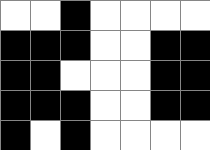[["white", "white", "black", "white", "white", "white", "white"], ["black", "black", "black", "white", "white", "black", "black"], ["black", "black", "white", "white", "white", "black", "black"], ["black", "black", "black", "white", "white", "black", "black"], ["black", "white", "black", "white", "white", "white", "white"]]